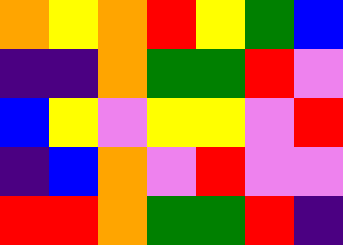[["orange", "yellow", "orange", "red", "yellow", "green", "blue"], ["indigo", "indigo", "orange", "green", "green", "red", "violet"], ["blue", "yellow", "violet", "yellow", "yellow", "violet", "red"], ["indigo", "blue", "orange", "violet", "red", "violet", "violet"], ["red", "red", "orange", "green", "green", "red", "indigo"]]